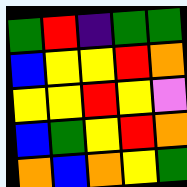[["green", "red", "indigo", "green", "green"], ["blue", "yellow", "yellow", "red", "orange"], ["yellow", "yellow", "red", "yellow", "violet"], ["blue", "green", "yellow", "red", "orange"], ["orange", "blue", "orange", "yellow", "green"]]